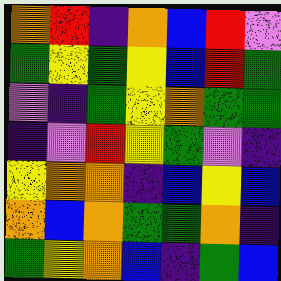[["orange", "red", "indigo", "orange", "blue", "red", "violet"], ["green", "yellow", "green", "yellow", "blue", "red", "green"], ["violet", "indigo", "green", "yellow", "orange", "green", "green"], ["indigo", "violet", "red", "yellow", "green", "violet", "indigo"], ["yellow", "orange", "orange", "indigo", "blue", "yellow", "blue"], ["orange", "blue", "orange", "green", "green", "orange", "indigo"], ["green", "yellow", "orange", "blue", "indigo", "green", "blue"]]